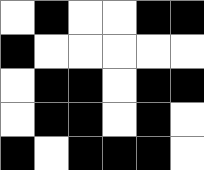[["white", "black", "white", "white", "black", "black"], ["black", "white", "white", "white", "white", "white"], ["white", "black", "black", "white", "black", "black"], ["white", "black", "black", "white", "black", "white"], ["black", "white", "black", "black", "black", "white"]]